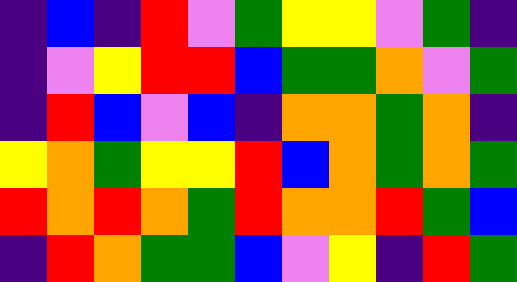[["indigo", "blue", "indigo", "red", "violet", "green", "yellow", "yellow", "violet", "green", "indigo"], ["indigo", "violet", "yellow", "red", "red", "blue", "green", "green", "orange", "violet", "green"], ["indigo", "red", "blue", "violet", "blue", "indigo", "orange", "orange", "green", "orange", "indigo"], ["yellow", "orange", "green", "yellow", "yellow", "red", "blue", "orange", "green", "orange", "green"], ["red", "orange", "red", "orange", "green", "red", "orange", "orange", "red", "green", "blue"], ["indigo", "red", "orange", "green", "green", "blue", "violet", "yellow", "indigo", "red", "green"]]